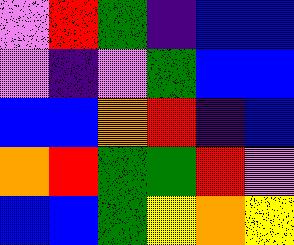[["violet", "red", "green", "indigo", "blue", "blue"], ["violet", "indigo", "violet", "green", "blue", "blue"], ["blue", "blue", "orange", "red", "indigo", "blue"], ["orange", "red", "green", "green", "red", "violet"], ["blue", "blue", "green", "yellow", "orange", "yellow"]]